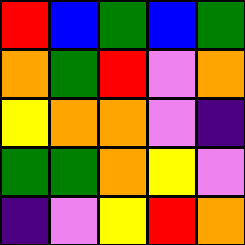[["red", "blue", "green", "blue", "green"], ["orange", "green", "red", "violet", "orange"], ["yellow", "orange", "orange", "violet", "indigo"], ["green", "green", "orange", "yellow", "violet"], ["indigo", "violet", "yellow", "red", "orange"]]